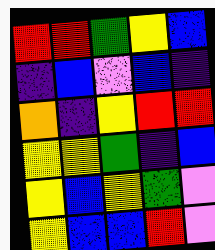[["red", "red", "green", "yellow", "blue"], ["indigo", "blue", "violet", "blue", "indigo"], ["orange", "indigo", "yellow", "red", "red"], ["yellow", "yellow", "green", "indigo", "blue"], ["yellow", "blue", "yellow", "green", "violet"], ["yellow", "blue", "blue", "red", "violet"]]